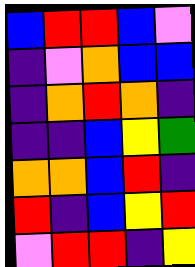[["blue", "red", "red", "blue", "violet"], ["indigo", "violet", "orange", "blue", "blue"], ["indigo", "orange", "red", "orange", "indigo"], ["indigo", "indigo", "blue", "yellow", "green"], ["orange", "orange", "blue", "red", "indigo"], ["red", "indigo", "blue", "yellow", "red"], ["violet", "red", "red", "indigo", "yellow"]]